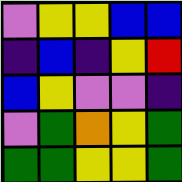[["violet", "yellow", "yellow", "blue", "blue"], ["indigo", "blue", "indigo", "yellow", "red"], ["blue", "yellow", "violet", "violet", "indigo"], ["violet", "green", "orange", "yellow", "green"], ["green", "green", "yellow", "yellow", "green"]]